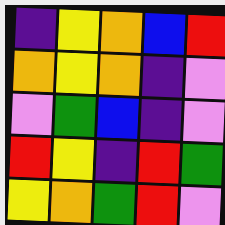[["indigo", "yellow", "orange", "blue", "red"], ["orange", "yellow", "orange", "indigo", "violet"], ["violet", "green", "blue", "indigo", "violet"], ["red", "yellow", "indigo", "red", "green"], ["yellow", "orange", "green", "red", "violet"]]